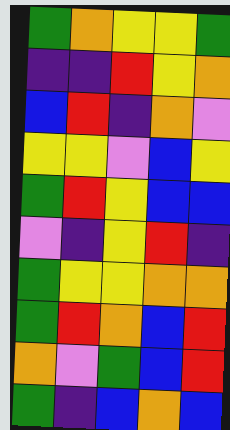[["green", "orange", "yellow", "yellow", "green"], ["indigo", "indigo", "red", "yellow", "orange"], ["blue", "red", "indigo", "orange", "violet"], ["yellow", "yellow", "violet", "blue", "yellow"], ["green", "red", "yellow", "blue", "blue"], ["violet", "indigo", "yellow", "red", "indigo"], ["green", "yellow", "yellow", "orange", "orange"], ["green", "red", "orange", "blue", "red"], ["orange", "violet", "green", "blue", "red"], ["green", "indigo", "blue", "orange", "blue"]]